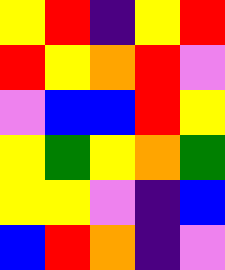[["yellow", "red", "indigo", "yellow", "red"], ["red", "yellow", "orange", "red", "violet"], ["violet", "blue", "blue", "red", "yellow"], ["yellow", "green", "yellow", "orange", "green"], ["yellow", "yellow", "violet", "indigo", "blue"], ["blue", "red", "orange", "indigo", "violet"]]